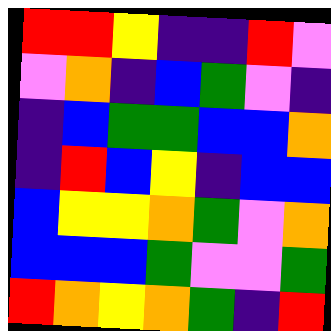[["red", "red", "yellow", "indigo", "indigo", "red", "violet"], ["violet", "orange", "indigo", "blue", "green", "violet", "indigo"], ["indigo", "blue", "green", "green", "blue", "blue", "orange"], ["indigo", "red", "blue", "yellow", "indigo", "blue", "blue"], ["blue", "yellow", "yellow", "orange", "green", "violet", "orange"], ["blue", "blue", "blue", "green", "violet", "violet", "green"], ["red", "orange", "yellow", "orange", "green", "indigo", "red"]]